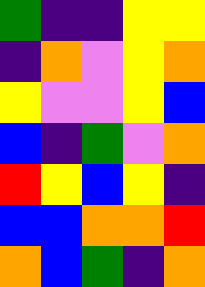[["green", "indigo", "indigo", "yellow", "yellow"], ["indigo", "orange", "violet", "yellow", "orange"], ["yellow", "violet", "violet", "yellow", "blue"], ["blue", "indigo", "green", "violet", "orange"], ["red", "yellow", "blue", "yellow", "indigo"], ["blue", "blue", "orange", "orange", "red"], ["orange", "blue", "green", "indigo", "orange"]]